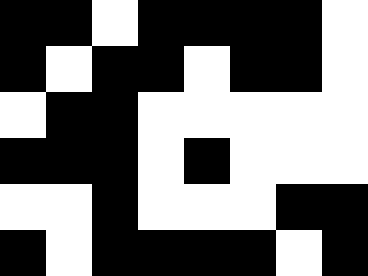[["black", "black", "white", "black", "black", "black", "black", "white"], ["black", "white", "black", "black", "white", "black", "black", "white"], ["white", "black", "black", "white", "white", "white", "white", "white"], ["black", "black", "black", "white", "black", "white", "white", "white"], ["white", "white", "black", "white", "white", "white", "black", "black"], ["black", "white", "black", "black", "black", "black", "white", "black"]]